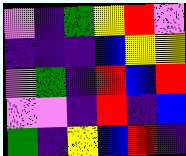[["violet", "indigo", "green", "yellow", "red", "violet"], ["indigo", "indigo", "indigo", "blue", "yellow", "yellow"], ["violet", "green", "indigo", "red", "blue", "red"], ["violet", "violet", "indigo", "red", "indigo", "blue"], ["green", "indigo", "yellow", "blue", "red", "indigo"]]